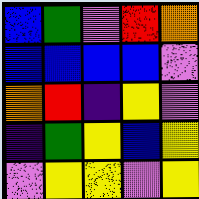[["blue", "green", "violet", "red", "orange"], ["blue", "blue", "blue", "blue", "violet"], ["orange", "red", "indigo", "yellow", "violet"], ["indigo", "green", "yellow", "blue", "yellow"], ["violet", "yellow", "yellow", "violet", "yellow"]]